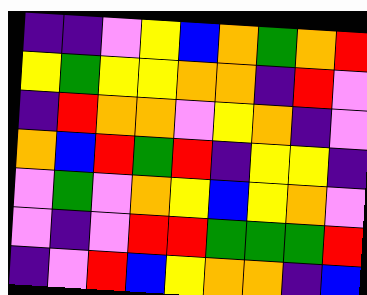[["indigo", "indigo", "violet", "yellow", "blue", "orange", "green", "orange", "red"], ["yellow", "green", "yellow", "yellow", "orange", "orange", "indigo", "red", "violet"], ["indigo", "red", "orange", "orange", "violet", "yellow", "orange", "indigo", "violet"], ["orange", "blue", "red", "green", "red", "indigo", "yellow", "yellow", "indigo"], ["violet", "green", "violet", "orange", "yellow", "blue", "yellow", "orange", "violet"], ["violet", "indigo", "violet", "red", "red", "green", "green", "green", "red"], ["indigo", "violet", "red", "blue", "yellow", "orange", "orange", "indigo", "blue"]]